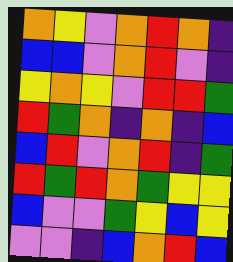[["orange", "yellow", "violet", "orange", "red", "orange", "indigo"], ["blue", "blue", "violet", "orange", "red", "violet", "indigo"], ["yellow", "orange", "yellow", "violet", "red", "red", "green"], ["red", "green", "orange", "indigo", "orange", "indigo", "blue"], ["blue", "red", "violet", "orange", "red", "indigo", "green"], ["red", "green", "red", "orange", "green", "yellow", "yellow"], ["blue", "violet", "violet", "green", "yellow", "blue", "yellow"], ["violet", "violet", "indigo", "blue", "orange", "red", "blue"]]